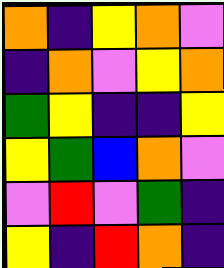[["orange", "indigo", "yellow", "orange", "violet"], ["indigo", "orange", "violet", "yellow", "orange"], ["green", "yellow", "indigo", "indigo", "yellow"], ["yellow", "green", "blue", "orange", "violet"], ["violet", "red", "violet", "green", "indigo"], ["yellow", "indigo", "red", "orange", "indigo"]]